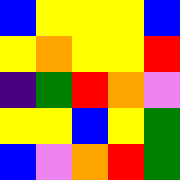[["blue", "yellow", "yellow", "yellow", "blue"], ["yellow", "orange", "yellow", "yellow", "red"], ["indigo", "green", "red", "orange", "violet"], ["yellow", "yellow", "blue", "yellow", "green"], ["blue", "violet", "orange", "red", "green"]]